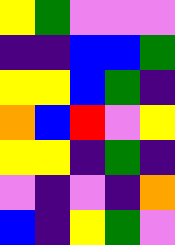[["yellow", "green", "violet", "violet", "violet"], ["indigo", "indigo", "blue", "blue", "green"], ["yellow", "yellow", "blue", "green", "indigo"], ["orange", "blue", "red", "violet", "yellow"], ["yellow", "yellow", "indigo", "green", "indigo"], ["violet", "indigo", "violet", "indigo", "orange"], ["blue", "indigo", "yellow", "green", "violet"]]